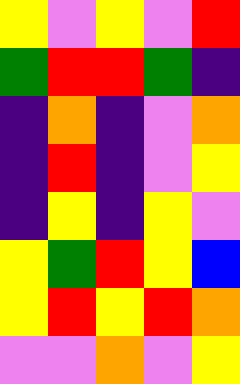[["yellow", "violet", "yellow", "violet", "red"], ["green", "red", "red", "green", "indigo"], ["indigo", "orange", "indigo", "violet", "orange"], ["indigo", "red", "indigo", "violet", "yellow"], ["indigo", "yellow", "indigo", "yellow", "violet"], ["yellow", "green", "red", "yellow", "blue"], ["yellow", "red", "yellow", "red", "orange"], ["violet", "violet", "orange", "violet", "yellow"]]